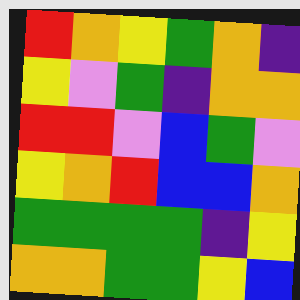[["red", "orange", "yellow", "green", "orange", "indigo"], ["yellow", "violet", "green", "indigo", "orange", "orange"], ["red", "red", "violet", "blue", "green", "violet"], ["yellow", "orange", "red", "blue", "blue", "orange"], ["green", "green", "green", "green", "indigo", "yellow"], ["orange", "orange", "green", "green", "yellow", "blue"]]